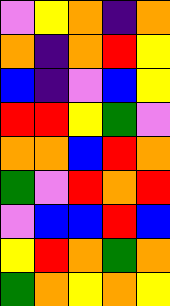[["violet", "yellow", "orange", "indigo", "orange"], ["orange", "indigo", "orange", "red", "yellow"], ["blue", "indigo", "violet", "blue", "yellow"], ["red", "red", "yellow", "green", "violet"], ["orange", "orange", "blue", "red", "orange"], ["green", "violet", "red", "orange", "red"], ["violet", "blue", "blue", "red", "blue"], ["yellow", "red", "orange", "green", "orange"], ["green", "orange", "yellow", "orange", "yellow"]]